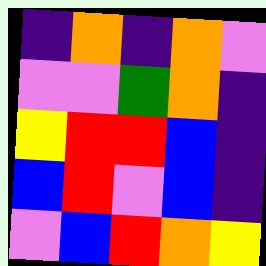[["indigo", "orange", "indigo", "orange", "violet"], ["violet", "violet", "green", "orange", "indigo"], ["yellow", "red", "red", "blue", "indigo"], ["blue", "red", "violet", "blue", "indigo"], ["violet", "blue", "red", "orange", "yellow"]]